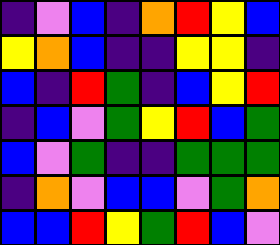[["indigo", "violet", "blue", "indigo", "orange", "red", "yellow", "blue"], ["yellow", "orange", "blue", "indigo", "indigo", "yellow", "yellow", "indigo"], ["blue", "indigo", "red", "green", "indigo", "blue", "yellow", "red"], ["indigo", "blue", "violet", "green", "yellow", "red", "blue", "green"], ["blue", "violet", "green", "indigo", "indigo", "green", "green", "green"], ["indigo", "orange", "violet", "blue", "blue", "violet", "green", "orange"], ["blue", "blue", "red", "yellow", "green", "red", "blue", "violet"]]